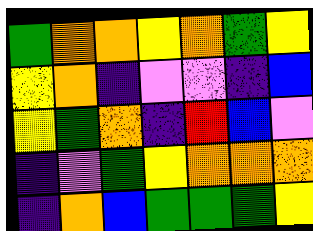[["green", "orange", "orange", "yellow", "orange", "green", "yellow"], ["yellow", "orange", "indigo", "violet", "violet", "indigo", "blue"], ["yellow", "green", "orange", "indigo", "red", "blue", "violet"], ["indigo", "violet", "green", "yellow", "orange", "orange", "orange"], ["indigo", "orange", "blue", "green", "green", "green", "yellow"]]